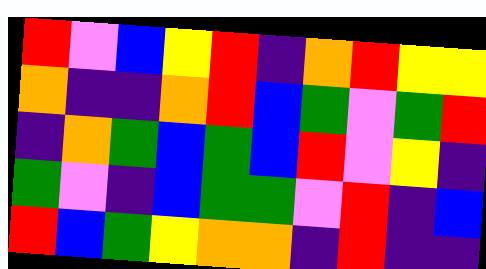[["red", "violet", "blue", "yellow", "red", "indigo", "orange", "red", "yellow", "yellow"], ["orange", "indigo", "indigo", "orange", "red", "blue", "green", "violet", "green", "red"], ["indigo", "orange", "green", "blue", "green", "blue", "red", "violet", "yellow", "indigo"], ["green", "violet", "indigo", "blue", "green", "green", "violet", "red", "indigo", "blue"], ["red", "blue", "green", "yellow", "orange", "orange", "indigo", "red", "indigo", "indigo"]]